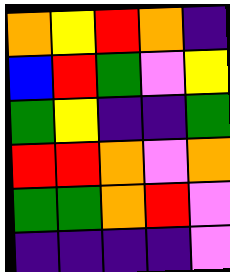[["orange", "yellow", "red", "orange", "indigo"], ["blue", "red", "green", "violet", "yellow"], ["green", "yellow", "indigo", "indigo", "green"], ["red", "red", "orange", "violet", "orange"], ["green", "green", "orange", "red", "violet"], ["indigo", "indigo", "indigo", "indigo", "violet"]]